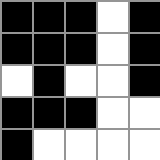[["black", "black", "black", "white", "black"], ["black", "black", "black", "white", "black"], ["white", "black", "white", "white", "black"], ["black", "black", "black", "white", "white"], ["black", "white", "white", "white", "white"]]